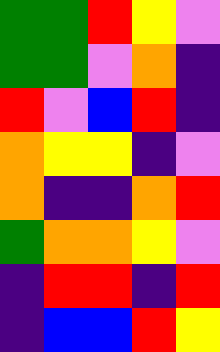[["green", "green", "red", "yellow", "violet"], ["green", "green", "violet", "orange", "indigo"], ["red", "violet", "blue", "red", "indigo"], ["orange", "yellow", "yellow", "indigo", "violet"], ["orange", "indigo", "indigo", "orange", "red"], ["green", "orange", "orange", "yellow", "violet"], ["indigo", "red", "red", "indigo", "red"], ["indigo", "blue", "blue", "red", "yellow"]]